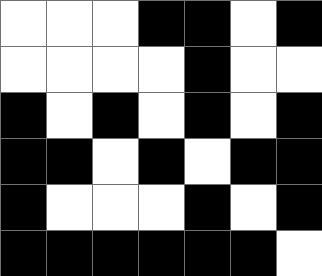[["white", "white", "white", "black", "black", "white", "black"], ["white", "white", "white", "white", "black", "white", "white"], ["black", "white", "black", "white", "black", "white", "black"], ["black", "black", "white", "black", "white", "black", "black"], ["black", "white", "white", "white", "black", "white", "black"], ["black", "black", "black", "black", "black", "black", "white"]]